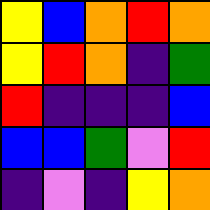[["yellow", "blue", "orange", "red", "orange"], ["yellow", "red", "orange", "indigo", "green"], ["red", "indigo", "indigo", "indigo", "blue"], ["blue", "blue", "green", "violet", "red"], ["indigo", "violet", "indigo", "yellow", "orange"]]